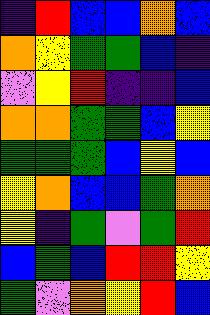[["indigo", "red", "blue", "blue", "orange", "blue"], ["orange", "yellow", "green", "green", "blue", "indigo"], ["violet", "yellow", "red", "indigo", "indigo", "blue"], ["orange", "orange", "green", "green", "blue", "yellow"], ["green", "green", "green", "blue", "yellow", "blue"], ["yellow", "orange", "blue", "blue", "green", "orange"], ["yellow", "indigo", "green", "violet", "green", "red"], ["blue", "green", "blue", "red", "red", "yellow"], ["green", "violet", "orange", "yellow", "red", "blue"]]